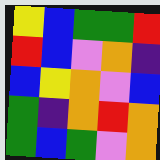[["yellow", "blue", "green", "green", "red"], ["red", "blue", "violet", "orange", "indigo"], ["blue", "yellow", "orange", "violet", "blue"], ["green", "indigo", "orange", "red", "orange"], ["green", "blue", "green", "violet", "orange"]]